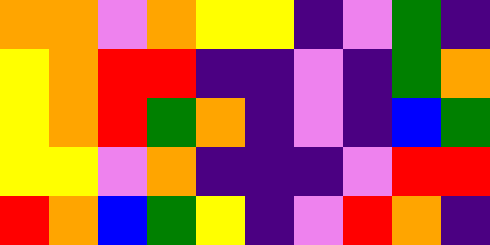[["orange", "orange", "violet", "orange", "yellow", "yellow", "indigo", "violet", "green", "indigo"], ["yellow", "orange", "red", "red", "indigo", "indigo", "violet", "indigo", "green", "orange"], ["yellow", "orange", "red", "green", "orange", "indigo", "violet", "indigo", "blue", "green"], ["yellow", "yellow", "violet", "orange", "indigo", "indigo", "indigo", "violet", "red", "red"], ["red", "orange", "blue", "green", "yellow", "indigo", "violet", "red", "orange", "indigo"]]